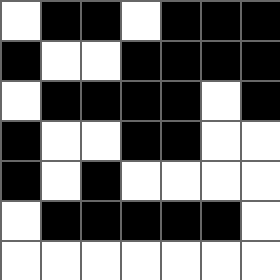[["white", "black", "black", "white", "black", "black", "black"], ["black", "white", "white", "black", "black", "black", "black"], ["white", "black", "black", "black", "black", "white", "black"], ["black", "white", "white", "black", "black", "white", "white"], ["black", "white", "black", "white", "white", "white", "white"], ["white", "black", "black", "black", "black", "black", "white"], ["white", "white", "white", "white", "white", "white", "white"]]